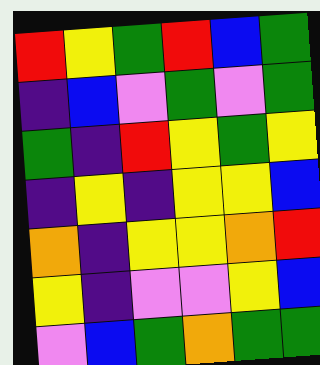[["red", "yellow", "green", "red", "blue", "green"], ["indigo", "blue", "violet", "green", "violet", "green"], ["green", "indigo", "red", "yellow", "green", "yellow"], ["indigo", "yellow", "indigo", "yellow", "yellow", "blue"], ["orange", "indigo", "yellow", "yellow", "orange", "red"], ["yellow", "indigo", "violet", "violet", "yellow", "blue"], ["violet", "blue", "green", "orange", "green", "green"]]